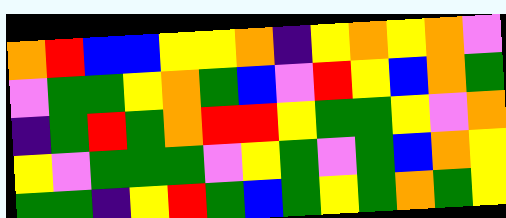[["orange", "red", "blue", "blue", "yellow", "yellow", "orange", "indigo", "yellow", "orange", "yellow", "orange", "violet"], ["violet", "green", "green", "yellow", "orange", "green", "blue", "violet", "red", "yellow", "blue", "orange", "green"], ["indigo", "green", "red", "green", "orange", "red", "red", "yellow", "green", "green", "yellow", "violet", "orange"], ["yellow", "violet", "green", "green", "green", "violet", "yellow", "green", "violet", "green", "blue", "orange", "yellow"], ["green", "green", "indigo", "yellow", "red", "green", "blue", "green", "yellow", "green", "orange", "green", "yellow"]]